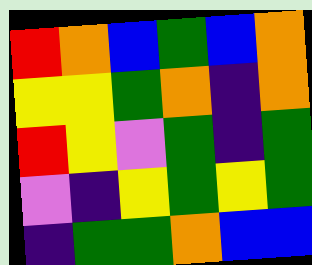[["red", "orange", "blue", "green", "blue", "orange"], ["yellow", "yellow", "green", "orange", "indigo", "orange"], ["red", "yellow", "violet", "green", "indigo", "green"], ["violet", "indigo", "yellow", "green", "yellow", "green"], ["indigo", "green", "green", "orange", "blue", "blue"]]